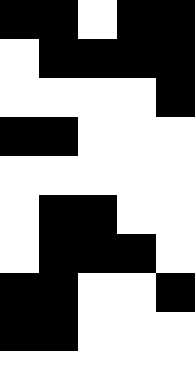[["black", "black", "white", "black", "black"], ["white", "black", "black", "black", "black"], ["white", "white", "white", "white", "black"], ["black", "black", "white", "white", "white"], ["white", "white", "white", "white", "white"], ["white", "black", "black", "white", "white"], ["white", "black", "black", "black", "white"], ["black", "black", "white", "white", "black"], ["black", "black", "white", "white", "white"], ["white", "white", "white", "white", "white"]]